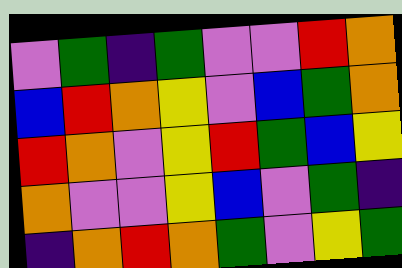[["violet", "green", "indigo", "green", "violet", "violet", "red", "orange"], ["blue", "red", "orange", "yellow", "violet", "blue", "green", "orange"], ["red", "orange", "violet", "yellow", "red", "green", "blue", "yellow"], ["orange", "violet", "violet", "yellow", "blue", "violet", "green", "indigo"], ["indigo", "orange", "red", "orange", "green", "violet", "yellow", "green"]]